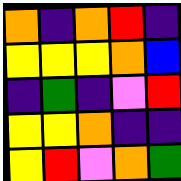[["orange", "indigo", "orange", "red", "indigo"], ["yellow", "yellow", "yellow", "orange", "blue"], ["indigo", "green", "indigo", "violet", "red"], ["yellow", "yellow", "orange", "indigo", "indigo"], ["yellow", "red", "violet", "orange", "green"]]